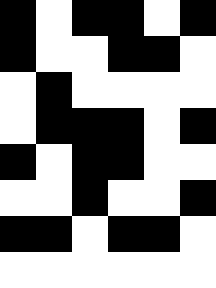[["black", "white", "black", "black", "white", "black"], ["black", "white", "white", "black", "black", "white"], ["white", "black", "white", "white", "white", "white"], ["white", "black", "black", "black", "white", "black"], ["black", "white", "black", "black", "white", "white"], ["white", "white", "black", "white", "white", "black"], ["black", "black", "white", "black", "black", "white"], ["white", "white", "white", "white", "white", "white"]]